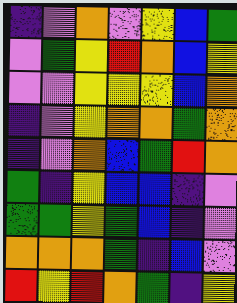[["indigo", "violet", "orange", "violet", "yellow", "blue", "green"], ["violet", "green", "yellow", "red", "orange", "blue", "yellow"], ["violet", "violet", "yellow", "yellow", "yellow", "blue", "orange"], ["indigo", "violet", "yellow", "orange", "orange", "green", "orange"], ["indigo", "violet", "orange", "blue", "green", "red", "orange"], ["green", "indigo", "yellow", "blue", "blue", "indigo", "violet"], ["green", "green", "yellow", "green", "blue", "indigo", "violet"], ["orange", "orange", "orange", "green", "indigo", "blue", "violet"], ["red", "yellow", "red", "orange", "green", "indigo", "yellow"]]